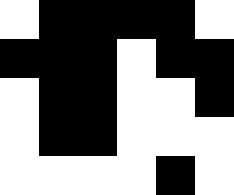[["white", "black", "black", "black", "black", "white"], ["black", "black", "black", "white", "black", "black"], ["white", "black", "black", "white", "white", "black"], ["white", "black", "black", "white", "white", "white"], ["white", "white", "white", "white", "black", "white"]]